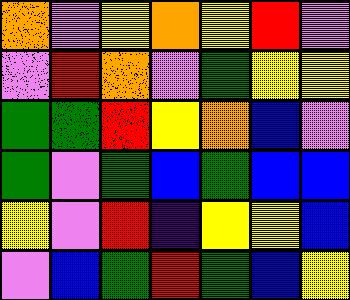[["orange", "violet", "yellow", "orange", "yellow", "red", "violet"], ["violet", "red", "orange", "violet", "green", "yellow", "yellow"], ["green", "green", "red", "yellow", "orange", "blue", "violet"], ["green", "violet", "green", "blue", "green", "blue", "blue"], ["yellow", "violet", "red", "indigo", "yellow", "yellow", "blue"], ["violet", "blue", "green", "red", "green", "blue", "yellow"]]